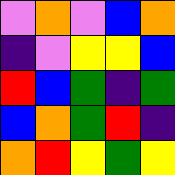[["violet", "orange", "violet", "blue", "orange"], ["indigo", "violet", "yellow", "yellow", "blue"], ["red", "blue", "green", "indigo", "green"], ["blue", "orange", "green", "red", "indigo"], ["orange", "red", "yellow", "green", "yellow"]]